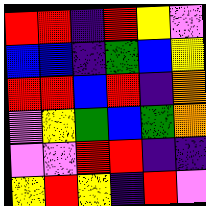[["red", "red", "indigo", "red", "yellow", "violet"], ["blue", "blue", "indigo", "green", "blue", "yellow"], ["red", "red", "blue", "red", "indigo", "orange"], ["violet", "yellow", "green", "blue", "green", "orange"], ["violet", "violet", "red", "red", "indigo", "indigo"], ["yellow", "red", "yellow", "indigo", "red", "violet"]]